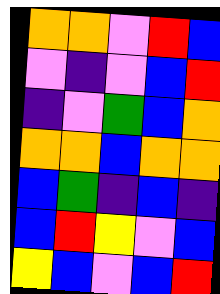[["orange", "orange", "violet", "red", "blue"], ["violet", "indigo", "violet", "blue", "red"], ["indigo", "violet", "green", "blue", "orange"], ["orange", "orange", "blue", "orange", "orange"], ["blue", "green", "indigo", "blue", "indigo"], ["blue", "red", "yellow", "violet", "blue"], ["yellow", "blue", "violet", "blue", "red"]]